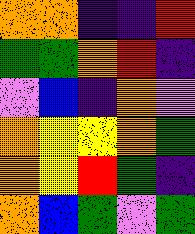[["orange", "orange", "indigo", "indigo", "red"], ["green", "green", "orange", "red", "indigo"], ["violet", "blue", "indigo", "orange", "violet"], ["orange", "yellow", "yellow", "orange", "green"], ["orange", "yellow", "red", "green", "indigo"], ["orange", "blue", "green", "violet", "green"]]